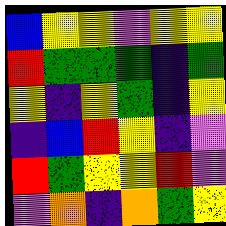[["blue", "yellow", "yellow", "violet", "yellow", "yellow"], ["red", "green", "green", "green", "indigo", "green"], ["yellow", "indigo", "yellow", "green", "indigo", "yellow"], ["indigo", "blue", "red", "yellow", "indigo", "violet"], ["red", "green", "yellow", "yellow", "red", "violet"], ["violet", "orange", "indigo", "orange", "green", "yellow"]]